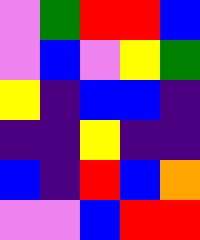[["violet", "green", "red", "red", "blue"], ["violet", "blue", "violet", "yellow", "green"], ["yellow", "indigo", "blue", "blue", "indigo"], ["indigo", "indigo", "yellow", "indigo", "indigo"], ["blue", "indigo", "red", "blue", "orange"], ["violet", "violet", "blue", "red", "red"]]